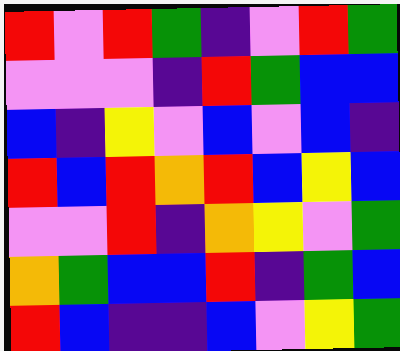[["red", "violet", "red", "green", "indigo", "violet", "red", "green"], ["violet", "violet", "violet", "indigo", "red", "green", "blue", "blue"], ["blue", "indigo", "yellow", "violet", "blue", "violet", "blue", "indigo"], ["red", "blue", "red", "orange", "red", "blue", "yellow", "blue"], ["violet", "violet", "red", "indigo", "orange", "yellow", "violet", "green"], ["orange", "green", "blue", "blue", "red", "indigo", "green", "blue"], ["red", "blue", "indigo", "indigo", "blue", "violet", "yellow", "green"]]